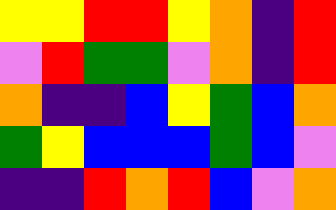[["yellow", "yellow", "red", "red", "yellow", "orange", "indigo", "red"], ["violet", "red", "green", "green", "violet", "orange", "indigo", "red"], ["orange", "indigo", "indigo", "blue", "yellow", "green", "blue", "orange"], ["green", "yellow", "blue", "blue", "blue", "green", "blue", "violet"], ["indigo", "indigo", "red", "orange", "red", "blue", "violet", "orange"]]